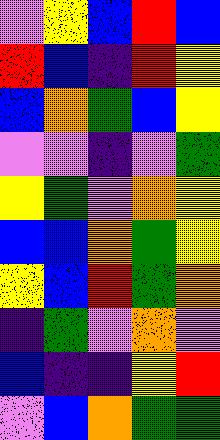[["violet", "yellow", "blue", "red", "blue"], ["red", "blue", "indigo", "red", "yellow"], ["blue", "orange", "green", "blue", "yellow"], ["violet", "violet", "indigo", "violet", "green"], ["yellow", "green", "violet", "orange", "yellow"], ["blue", "blue", "orange", "green", "yellow"], ["yellow", "blue", "red", "green", "orange"], ["indigo", "green", "violet", "orange", "violet"], ["blue", "indigo", "indigo", "yellow", "red"], ["violet", "blue", "orange", "green", "green"]]